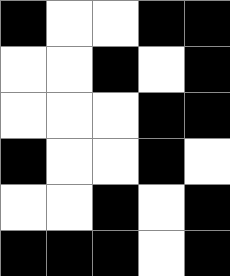[["black", "white", "white", "black", "black"], ["white", "white", "black", "white", "black"], ["white", "white", "white", "black", "black"], ["black", "white", "white", "black", "white"], ["white", "white", "black", "white", "black"], ["black", "black", "black", "white", "black"]]